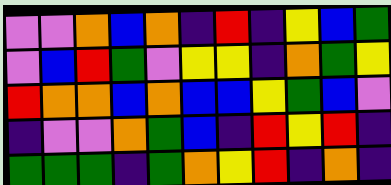[["violet", "violet", "orange", "blue", "orange", "indigo", "red", "indigo", "yellow", "blue", "green"], ["violet", "blue", "red", "green", "violet", "yellow", "yellow", "indigo", "orange", "green", "yellow"], ["red", "orange", "orange", "blue", "orange", "blue", "blue", "yellow", "green", "blue", "violet"], ["indigo", "violet", "violet", "orange", "green", "blue", "indigo", "red", "yellow", "red", "indigo"], ["green", "green", "green", "indigo", "green", "orange", "yellow", "red", "indigo", "orange", "indigo"]]